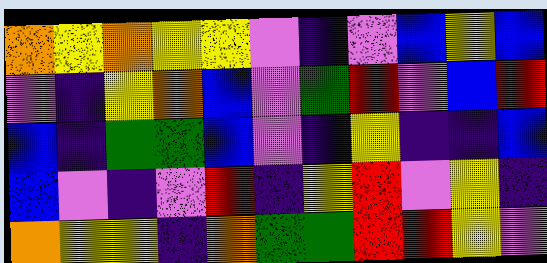[["orange", "yellow", "orange", "yellow", "yellow", "violet", "indigo", "violet", "blue", "yellow", "blue"], ["violet", "indigo", "yellow", "orange", "blue", "violet", "green", "red", "violet", "blue", "red"], ["blue", "indigo", "green", "green", "blue", "violet", "indigo", "yellow", "indigo", "indigo", "blue"], ["blue", "violet", "indigo", "violet", "red", "indigo", "yellow", "red", "violet", "yellow", "indigo"], ["orange", "yellow", "yellow", "indigo", "orange", "green", "green", "red", "red", "yellow", "violet"]]